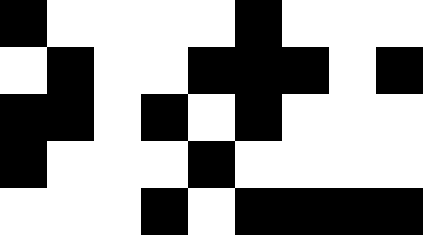[["black", "white", "white", "white", "white", "black", "white", "white", "white"], ["white", "black", "white", "white", "black", "black", "black", "white", "black"], ["black", "black", "white", "black", "white", "black", "white", "white", "white"], ["black", "white", "white", "white", "black", "white", "white", "white", "white"], ["white", "white", "white", "black", "white", "black", "black", "black", "black"]]